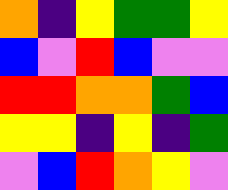[["orange", "indigo", "yellow", "green", "green", "yellow"], ["blue", "violet", "red", "blue", "violet", "violet"], ["red", "red", "orange", "orange", "green", "blue"], ["yellow", "yellow", "indigo", "yellow", "indigo", "green"], ["violet", "blue", "red", "orange", "yellow", "violet"]]